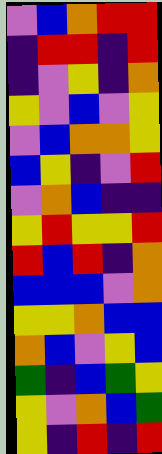[["violet", "blue", "orange", "red", "red"], ["indigo", "red", "red", "indigo", "red"], ["indigo", "violet", "yellow", "indigo", "orange"], ["yellow", "violet", "blue", "violet", "yellow"], ["violet", "blue", "orange", "orange", "yellow"], ["blue", "yellow", "indigo", "violet", "red"], ["violet", "orange", "blue", "indigo", "indigo"], ["yellow", "red", "yellow", "yellow", "red"], ["red", "blue", "red", "indigo", "orange"], ["blue", "blue", "blue", "violet", "orange"], ["yellow", "yellow", "orange", "blue", "blue"], ["orange", "blue", "violet", "yellow", "blue"], ["green", "indigo", "blue", "green", "yellow"], ["yellow", "violet", "orange", "blue", "green"], ["yellow", "indigo", "red", "indigo", "red"]]